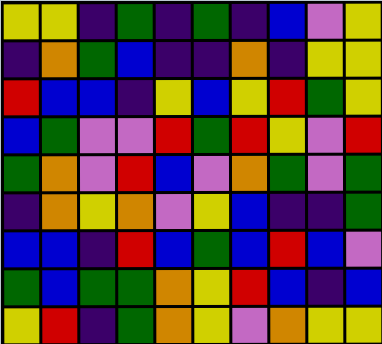[["yellow", "yellow", "indigo", "green", "indigo", "green", "indigo", "blue", "violet", "yellow"], ["indigo", "orange", "green", "blue", "indigo", "indigo", "orange", "indigo", "yellow", "yellow"], ["red", "blue", "blue", "indigo", "yellow", "blue", "yellow", "red", "green", "yellow"], ["blue", "green", "violet", "violet", "red", "green", "red", "yellow", "violet", "red"], ["green", "orange", "violet", "red", "blue", "violet", "orange", "green", "violet", "green"], ["indigo", "orange", "yellow", "orange", "violet", "yellow", "blue", "indigo", "indigo", "green"], ["blue", "blue", "indigo", "red", "blue", "green", "blue", "red", "blue", "violet"], ["green", "blue", "green", "green", "orange", "yellow", "red", "blue", "indigo", "blue"], ["yellow", "red", "indigo", "green", "orange", "yellow", "violet", "orange", "yellow", "yellow"]]